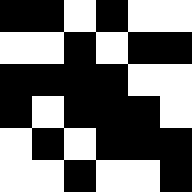[["black", "black", "white", "black", "white", "white"], ["white", "white", "black", "white", "black", "black"], ["black", "black", "black", "black", "white", "white"], ["black", "white", "black", "black", "black", "white"], ["white", "black", "white", "black", "black", "black"], ["white", "white", "black", "white", "white", "black"]]